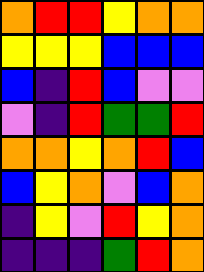[["orange", "red", "red", "yellow", "orange", "orange"], ["yellow", "yellow", "yellow", "blue", "blue", "blue"], ["blue", "indigo", "red", "blue", "violet", "violet"], ["violet", "indigo", "red", "green", "green", "red"], ["orange", "orange", "yellow", "orange", "red", "blue"], ["blue", "yellow", "orange", "violet", "blue", "orange"], ["indigo", "yellow", "violet", "red", "yellow", "orange"], ["indigo", "indigo", "indigo", "green", "red", "orange"]]